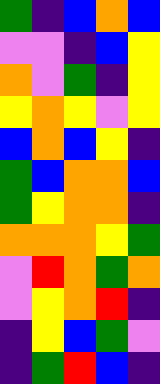[["green", "indigo", "blue", "orange", "blue"], ["violet", "violet", "indigo", "blue", "yellow"], ["orange", "violet", "green", "indigo", "yellow"], ["yellow", "orange", "yellow", "violet", "yellow"], ["blue", "orange", "blue", "yellow", "indigo"], ["green", "blue", "orange", "orange", "blue"], ["green", "yellow", "orange", "orange", "indigo"], ["orange", "orange", "orange", "yellow", "green"], ["violet", "red", "orange", "green", "orange"], ["violet", "yellow", "orange", "red", "indigo"], ["indigo", "yellow", "blue", "green", "violet"], ["indigo", "green", "red", "blue", "indigo"]]